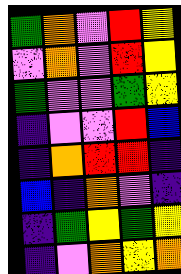[["green", "orange", "violet", "red", "yellow"], ["violet", "orange", "violet", "red", "yellow"], ["green", "violet", "violet", "green", "yellow"], ["indigo", "violet", "violet", "red", "blue"], ["indigo", "orange", "red", "red", "indigo"], ["blue", "indigo", "orange", "violet", "indigo"], ["indigo", "green", "yellow", "green", "yellow"], ["indigo", "violet", "orange", "yellow", "orange"]]